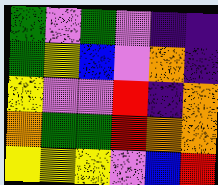[["green", "violet", "green", "violet", "indigo", "indigo"], ["green", "yellow", "blue", "violet", "orange", "indigo"], ["yellow", "violet", "violet", "red", "indigo", "orange"], ["orange", "green", "green", "red", "orange", "orange"], ["yellow", "yellow", "yellow", "violet", "blue", "red"]]